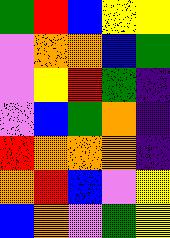[["green", "red", "blue", "yellow", "yellow"], ["violet", "orange", "orange", "blue", "green"], ["violet", "yellow", "red", "green", "indigo"], ["violet", "blue", "green", "orange", "indigo"], ["red", "orange", "orange", "orange", "indigo"], ["orange", "red", "blue", "violet", "yellow"], ["blue", "orange", "violet", "green", "yellow"]]